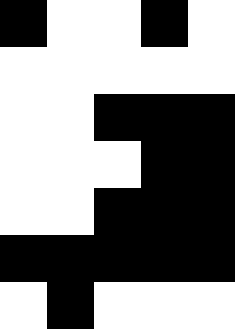[["black", "white", "white", "black", "white"], ["white", "white", "white", "white", "white"], ["white", "white", "black", "black", "black"], ["white", "white", "white", "black", "black"], ["white", "white", "black", "black", "black"], ["black", "black", "black", "black", "black"], ["white", "black", "white", "white", "white"]]